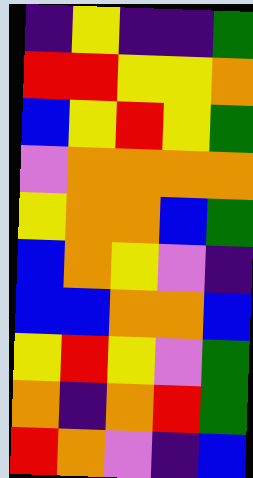[["indigo", "yellow", "indigo", "indigo", "green"], ["red", "red", "yellow", "yellow", "orange"], ["blue", "yellow", "red", "yellow", "green"], ["violet", "orange", "orange", "orange", "orange"], ["yellow", "orange", "orange", "blue", "green"], ["blue", "orange", "yellow", "violet", "indigo"], ["blue", "blue", "orange", "orange", "blue"], ["yellow", "red", "yellow", "violet", "green"], ["orange", "indigo", "orange", "red", "green"], ["red", "orange", "violet", "indigo", "blue"]]